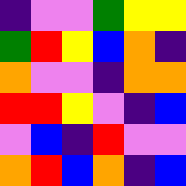[["indigo", "violet", "violet", "green", "yellow", "yellow"], ["green", "red", "yellow", "blue", "orange", "indigo"], ["orange", "violet", "violet", "indigo", "orange", "orange"], ["red", "red", "yellow", "violet", "indigo", "blue"], ["violet", "blue", "indigo", "red", "violet", "violet"], ["orange", "red", "blue", "orange", "indigo", "blue"]]